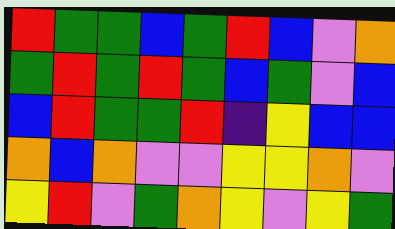[["red", "green", "green", "blue", "green", "red", "blue", "violet", "orange"], ["green", "red", "green", "red", "green", "blue", "green", "violet", "blue"], ["blue", "red", "green", "green", "red", "indigo", "yellow", "blue", "blue"], ["orange", "blue", "orange", "violet", "violet", "yellow", "yellow", "orange", "violet"], ["yellow", "red", "violet", "green", "orange", "yellow", "violet", "yellow", "green"]]